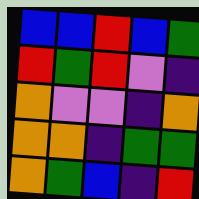[["blue", "blue", "red", "blue", "green"], ["red", "green", "red", "violet", "indigo"], ["orange", "violet", "violet", "indigo", "orange"], ["orange", "orange", "indigo", "green", "green"], ["orange", "green", "blue", "indigo", "red"]]